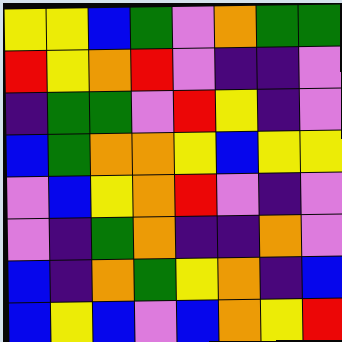[["yellow", "yellow", "blue", "green", "violet", "orange", "green", "green"], ["red", "yellow", "orange", "red", "violet", "indigo", "indigo", "violet"], ["indigo", "green", "green", "violet", "red", "yellow", "indigo", "violet"], ["blue", "green", "orange", "orange", "yellow", "blue", "yellow", "yellow"], ["violet", "blue", "yellow", "orange", "red", "violet", "indigo", "violet"], ["violet", "indigo", "green", "orange", "indigo", "indigo", "orange", "violet"], ["blue", "indigo", "orange", "green", "yellow", "orange", "indigo", "blue"], ["blue", "yellow", "blue", "violet", "blue", "orange", "yellow", "red"]]